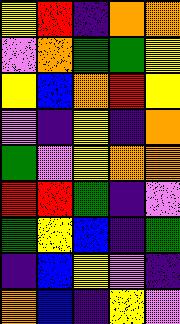[["yellow", "red", "indigo", "orange", "orange"], ["violet", "orange", "green", "green", "yellow"], ["yellow", "blue", "orange", "red", "yellow"], ["violet", "indigo", "yellow", "indigo", "orange"], ["green", "violet", "yellow", "orange", "orange"], ["red", "red", "green", "indigo", "violet"], ["green", "yellow", "blue", "indigo", "green"], ["indigo", "blue", "yellow", "violet", "indigo"], ["orange", "blue", "indigo", "yellow", "violet"]]